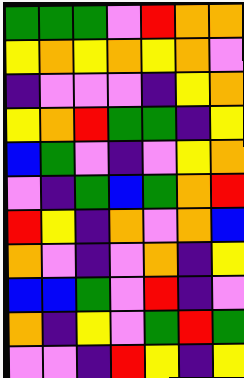[["green", "green", "green", "violet", "red", "orange", "orange"], ["yellow", "orange", "yellow", "orange", "yellow", "orange", "violet"], ["indigo", "violet", "violet", "violet", "indigo", "yellow", "orange"], ["yellow", "orange", "red", "green", "green", "indigo", "yellow"], ["blue", "green", "violet", "indigo", "violet", "yellow", "orange"], ["violet", "indigo", "green", "blue", "green", "orange", "red"], ["red", "yellow", "indigo", "orange", "violet", "orange", "blue"], ["orange", "violet", "indigo", "violet", "orange", "indigo", "yellow"], ["blue", "blue", "green", "violet", "red", "indigo", "violet"], ["orange", "indigo", "yellow", "violet", "green", "red", "green"], ["violet", "violet", "indigo", "red", "yellow", "indigo", "yellow"]]